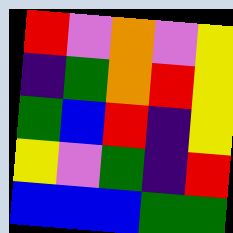[["red", "violet", "orange", "violet", "yellow"], ["indigo", "green", "orange", "red", "yellow"], ["green", "blue", "red", "indigo", "yellow"], ["yellow", "violet", "green", "indigo", "red"], ["blue", "blue", "blue", "green", "green"]]